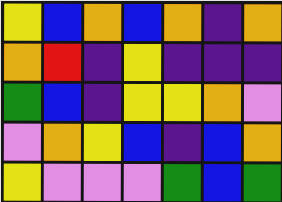[["yellow", "blue", "orange", "blue", "orange", "indigo", "orange"], ["orange", "red", "indigo", "yellow", "indigo", "indigo", "indigo"], ["green", "blue", "indigo", "yellow", "yellow", "orange", "violet"], ["violet", "orange", "yellow", "blue", "indigo", "blue", "orange"], ["yellow", "violet", "violet", "violet", "green", "blue", "green"]]